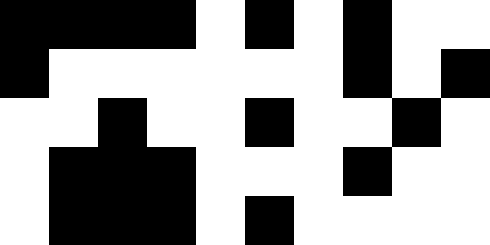[["black", "black", "black", "black", "white", "black", "white", "black", "white", "white"], ["black", "white", "white", "white", "white", "white", "white", "black", "white", "black"], ["white", "white", "black", "white", "white", "black", "white", "white", "black", "white"], ["white", "black", "black", "black", "white", "white", "white", "black", "white", "white"], ["white", "black", "black", "black", "white", "black", "white", "white", "white", "white"]]